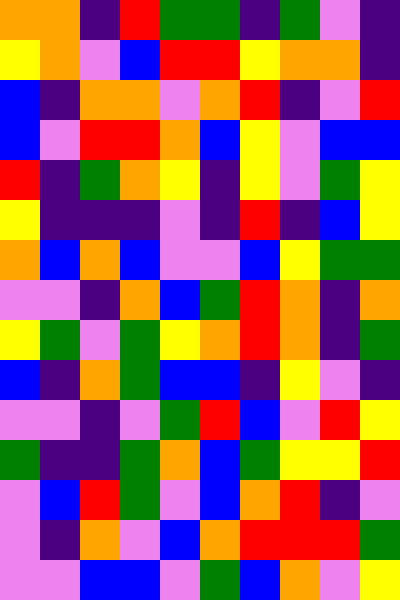[["orange", "orange", "indigo", "red", "green", "green", "indigo", "green", "violet", "indigo"], ["yellow", "orange", "violet", "blue", "red", "red", "yellow", "orange", "orange", "indigo"], ["blue", "indigo", "orange", "orange", "violet", "orange", "red", "indigo", "violet", "red"], ["blue", "violet", "red", "red", "orange", "blue", "yellow", "violet", "blue", "blue"], ["red", "indigo", "green", "orange", "yellow", "indigo", "yellow", "violet", "green", "yellow"], ["yellow", "indigo", "indigo", "indigo", "violet", "indigo", "red", "indigo", "blue", "yellow"], ["orange", "blue", "orange", "blue", "violet", "violet", "blue", "yellow", "green", "green"], ["violet", "violet", "indigo", "orange", "blue", "green", "red", "orange", "indigo", "orange"], ["yellow", "green", "violet", "green", "yellow", "orange", "red", "orange", "indigo", "green"], ["blue", "indigo", "orange", "green", "blue", "blue", "indigo", "yellow", "violet", "indigo"], ["violet", "violet", "indigo", "violet", "green", "red", "blue", "violet", "red", "yellow"], ["green", "indigo", "indigo", "green", "orange", "blue", "green", "yellow", "yellow", "red"], ["violet", "blue", "red", "green", "violet", "blue", "orange", "red", "indigo", "violet"], ["violet", "indigo", "orange", "violet", "blue", "orange", "red", "red", "red", "green"], ["violet", "violet", "blue", "blue", "violet", "green", "blue", "orange", "violet", "yellow"]]